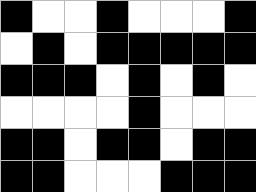[["black", "white", "white", "black", "white", "white", "white", "black"], ["white", "black", "white", "black", "black", "black", "black", "black"], ["black", "black", "black", "white", "black", "white", "black", "white"], ["white", "white", "white", "white", "black", "white", "white", "white"], ["black", "black", "white", "black", "black", "white", "black", "black"], ["black", "black", "white", "white", "white", "black", "black", "black"]]